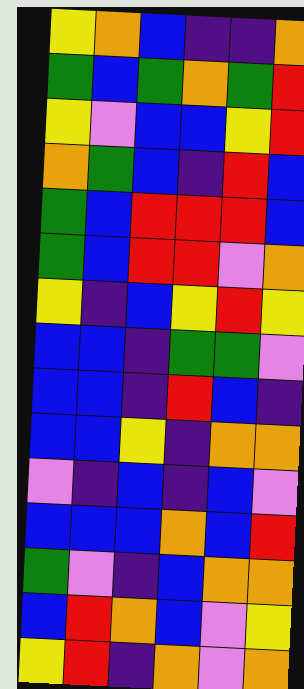[["yellow", "orange", "blue", "indigo", "indigo", "orange"], ["green", "blue", "green", "orange", "green", "red"], ["yellow", "violet", "blue", "blue", "yellow", "red"], ["orange", "green", "blue", "indigo", "red", "blue"], ["green", "blue", "red", "red", "red", "blue"], ["green", "blue", "red", "red", "violet", "orange"], ["yellow", "indigo", "blue", "yellow", "red", "yellow"], ["blue", "blue", "indigo", "green", "green", "violet"], ["blue", "blue", "indigo", "red", "blue", "indigo"], ["blue", "blue", "yellow", "indigo", "orange", "orange"], ["violet", "indigo", "blue", "indigo", "blue", "violet"], ["blue", "blue", "blue", "orange", "blue", "red"], ["green", "violet", "indigo", "blue", "orange", "orange"], ["blue", "red", "orange", "blue", "violet", "yellow"], ["yellow", "red", "indigo", "orange", "violet", "orange"]]